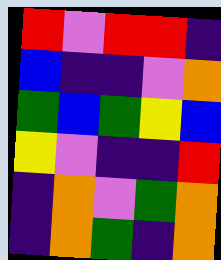[["red", "violet", "red", "red", "indigo"], ["blue", "indigo", "indigo", "violet", "orange"], ["green", "blue", "green", "yellow", "blue"], ["yellow", "violet", "indigo", "indigo", "red"], ["indigo", "orange", "violet", "green", "orange"], ["indigo", "orange", "green", "indigo", "orange"]]